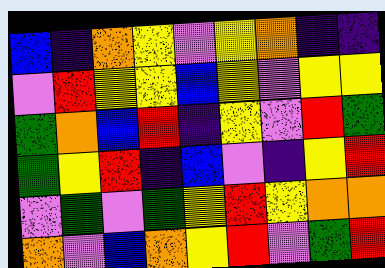[["blue", "indigo", "orange", "yellow", "violet", "yellow", "orange", "indigo", "indigo"], ["violet", "red", "yellow", "yellow", "blue", "yellow", "violet", "yellow", "yellow"], ["green", "orange", "blue", "red", "indigo", "yellow", "violet", "red", "green"], ["green", "yellow", "red", "indigo", "blue", "violet", "indigo", "yellow", "red"], ["violet", "green", "violet", "green", "yellow", "red", "yellow", "orange", "orange"], ["orange", "violet", "blue", "orange", "yellow", "red", "violet", "green", "red"]]